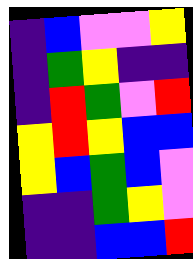[["indigo", "blue", "violet", "violet", "yellow"], ["indigo", "green", "yellow", "indigo", "indigo"], ["indigo", "red", "green", "violet", "red"], ["yellow", "red", "yellow", "blue", "blue"], ["yellow", "blue", "green", "blue", "violet"], ["indigo", "indigo", "green", "yellow", "violet"], ["indigo", "indigo", "blue", "blue", "red"]]